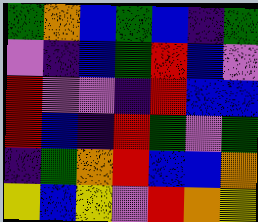[["green", "orange", "blue", "green", "blue", "indigo", "green"], ["violet", "indigo", "blue", "green", "red", "blue", "violet"], ["red", "violet", "violet", "indigo", "red", "blue", "blue"], ["red", "blue", "indigo", "red", "green", "violet", "green"], ["indigo", "green", "orange", "red", "blue", "blue", "orange"], ["yellow", "blue", "yellow", "violet", "red", "orange", "yellow"]]